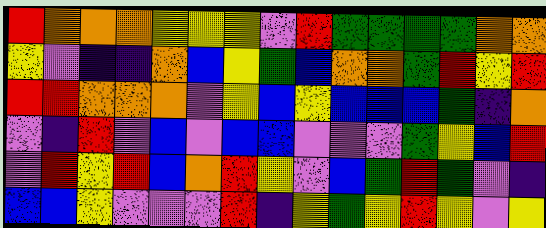[["red", "orange", "orange", "orange", "yellow", "yellow", "yellow", "violet", "red", "green", "green", "green", "green", "orange", "orange"], ["yellow", "violet", "indigo", "indigo", "orange", "blue", "yellow", "green", "blue", "orange", "orange", "green", "red", "yellow", "red"], ["red", "red", "orange", "orange", "orange", "violet", "yellow", "blue", "yellow", "blue", "blue", "blue", "green", "indigo", "orange"], ["violet", "indigo", "red", "violet", "blue", "violet", "blue", "blue", "violet", "violet", "violet", "green", "yellow", "blue", "red"], ["violet", "red", "yellow", "red", "blue", "orange", "red", "yellow", "violet", "blue", "green", "red", "green", "violet", "indigo"], ["blue", "blue", "yellow", "violet", "violet", "violet", "red", "indigo", "yellow", "green", "yellow", "red", "yellow", "violet", "yellow"]]